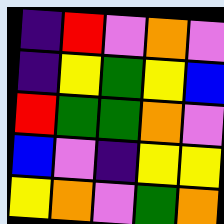[["indigo", "red", "violet", "orange", "violet"], ["indigo", "yellow", "green", "yellow", "blue"], ["red", "green", "green", "orange", "violet"], ["blue", "violet", "indigo", "yellow", "yellow"], ["yellow", "orange", "violet", "green", "orange"]]